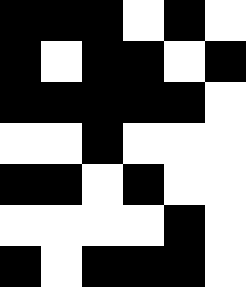[["black", "black", "black", "white", "black", "white"], ["black", "white", "black", "black", "white", "black"], ["black", "black", "black", "black", "black", "white"], ["white", "white", "black", "white", "white", "white"], ["black", "black", "white", "black", "white", "white"], ["white", "white", "white", "white", "black", "white"], ["black", "white", "black", "black", "black", "white"]]